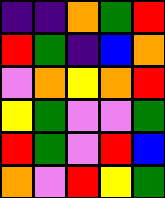[["indigo", "indigo", "orange", "green", "red"], ["red", "green", "indigo", "blue", "orange"], ["violet", "orange", "yellow", "orange", "red"], ["yellow", "green", "violet", "violet", "green"], ["red", "green", "violet", "red", "blue"], ["orange", "violet", "red", "yellow", "green"]]